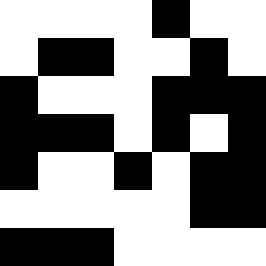[["white", "white", "white", "white", "black", "white", "white"], ["white", "black", "black", "white", "white", "black", "white"], ["black", "white", "white", "white", "black", "black", "black"], ["black", "black", "black", "white", "black", "white", "black"], ["black", "white", "white", "black", "white", "black", "black"], ["white", "white", "white", "white", "white", "black", "black"], ["black", "black", "black", "white", "white", "white", "white"]]